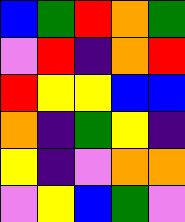[["blue", "green", "red", "orange", "green"], ["violet", "red", "indigo", "orange", "red"], ["red", "yellow", "yellow", "blue", "blue"], ["orange", "indigo", "green", "yellow", "indigo"], ["yellow", "indigo", "violet", "orange", "orange"], ["violet", "yellow", "blue", "green", "violet"]]